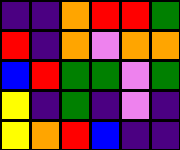[["indigo", "indigo", "orange", "red", "red", "green"], ["red", "indigo", "orange", "violet", "orange", "orange"], ["blue", "red", "green", "green", "violet", "green"], ["yellow", "indigo", "green", "indigo", "violet", "indigo"], ["yellow", "orange", "red", "blue", "indigo", "indigo"]]